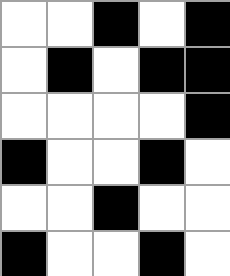[["white", "white", "black", "white", "black"], ["white", "black", "white", "black", "black"], ["white", "white", "white", "white", "black"], ["black", "white", "white", "black", "white"], ["white", "white", "black", "white", "white"], ["black", "white", "white", "black", "white"]]